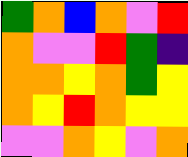[["green", "orange", "blue", "orange", "violet", "red"], ["orange", "violet", "violet", "red", "green", "indigo"], ["orange", "orange", "yellow", "orange", "green", "yellow"], ["orange", "yellow", "red", "orange", "yellow", "yellow"], ["violet", "violet", "orange", "yellow", "violet", "orange"]]